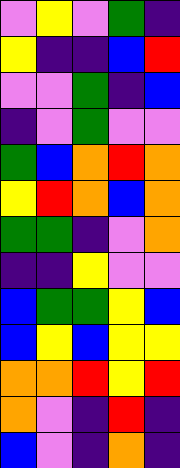[["violet", "yellow", "violet", "green", "indigo"], ["yellow", "indigo", "indigo", "blue", "red"], ["violet", "violet", "green", "indigo", "blue"], ["indigo", "violet", "green", "violet", "violet"], ["green", "blue", "orange", "red", "orange"], ["yellow", "red", "orange", "blue", "orange"], ["green", "green", "indigo", "violet", "orange"], ["indigo", "indigo", "yellow", "violet", "violet"], ["blue", "green", "green", "yellow", "blue"], ["blue", "yellow", "blue", "yellow", "yellow"], ["orange", "orange", "red", "yellow", "red"], ["orange", "violet", "indigo", "red", "indigo"], ["blue", "violet", "indigo", "orange", "indigo"]]